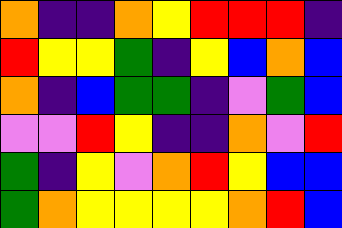[["orange", "indigo", "indigo", "orange", "yellow", "red", "red", "red", "indigo"], ["red", "yellow", "yellow", "green", "indigo", "yellow", "blue", "orange", "blue"], ["orange", "indigo", "blue", "green", "green", "indigo", "violet", "green", "blue"], ["violet", "violet", "red", "yellow", "indigo", "indigo", "orange", "violet", "red"], ["green", "indigo", "yellow", "violet", "orange", "red", "yellow", "blue", "blue"], ["green", "orange", "yellow", "yellow", "yellow", "yellow", "orange", "red", "blue"]]